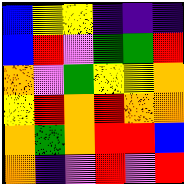[["blue", "yellow", "yellow", "indigo", "indigo", "indigo"], ["blue", "red", "violet", "green", "green", "red"], ["orange", "violet", "green", "yellow", "yellow", "orange"], ["yellow", "red", "orange", "red", "orange", "orange"], ["orange", "green", "orange", "red", "red", "blue"], ["orange", "indigo", "violet", "red", "violet", "red"]]